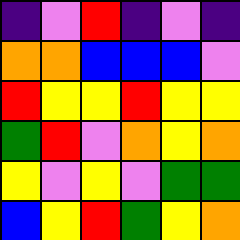[["indigo", "violet", "red", "indigo", "violet", "indigo"], ["orange", "orange", "blue", "blue", "blue", "violet"], ["red", "yellow", "yellow", "red", "yellow", "yellow"], ["green", "red", "violet", "orange", "yellow", "orange"], ["yellow", "violet", "yellow", "violet", "green", "green"], ["blue", "yellow", "red", "green", "yellow", "orange"]]